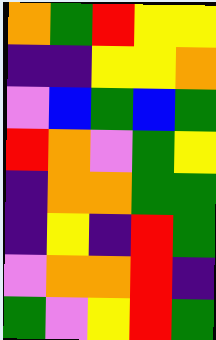[["orange", "green", "red", "yellow", "yellow"], ["indigo", "indigo", "yellow", "yellow", "orange"], ["violet", "blue", "green", "blue", "green"], ["red", "orange", "violet", "green", "yellow"], ["indigo", "orange", "orange", "green", "green"], ["indigo", "yellow", "indigo", "red", "green"], ["violet", "orange", "orange", "red", "indigo"], ["green", "violet", "yellow", "red", "green"]]